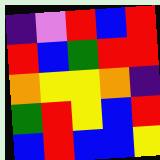[["indigo", "violet", "red", "blue", "red"], ["red", "blue", "green", "red", "red"], ["orange", "yellow", "yellow", "orange", "indigo"], ["green", "red", "yellow", "blue", "red"], ["blue", "red", "blue", "blue", "yellow"]]